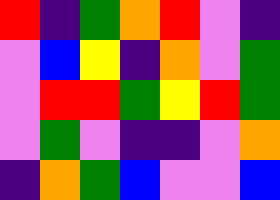[["red", "indigo", "green", "orange", "red", "violet", "indigo"], ["violet", "blue", "yellow", "indigo", "orange", "violet", "green"], ["violet", "red", "red", "green", "yellow", "red", "green"], ["violet", "green", "violet", "indigo", "indigo", "violet", "orange"], ["indigo", "orange", "green", "blue", "violet", "violet", "blue"]]